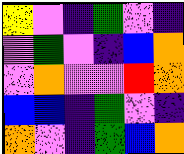[["yellow", "violet", "indigo", "green", "violet", "indigo"], ["violet", "green", "violet", "indigo", "blue", "orange"], ["violet", "orange", "violet", "violet", "red", "orange"], ["blue", "blue", "indigo", "green", "violet", "indigo"], ["orange", "violet", "indigo", "green", "blue", "orange"]]